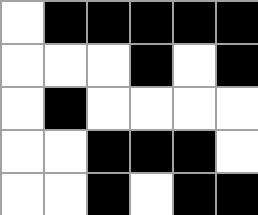[["white", "black", "black", "black", "black", "black"], ["white", "white", "white", "black", "white", "black"], ["white", "black", "white", "white", "white", "white"], ["white", "white", "black", "black", "black", "white"], ["white", "white", "black", "white", "black", "black"]]